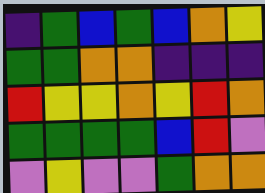[["indigo", "green", "blue", "green", "blue", "orange", "yellow"], ["green", "green", "orange", "orange", "indigo", "indigo", "indigo"], ["red", "yellow", "yellow", "orange", "yellow", "red", "orange"], ["green", "green", "green", "green", "blue", "red", "violet"], ["violet", "yellow", "violet", "violet", "green", "orange", "orange"]]